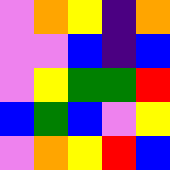[["violet", "orange", "yellow", "indigo", "orange"], ["violet", "violet", "blue", "indigo", "blue"], ["violet", "yellow", "green", "green", "red"], ["blue", "green", "blue", "violet", "yellow"], ["violet", "orange", "yellow", "red", "blue"]]